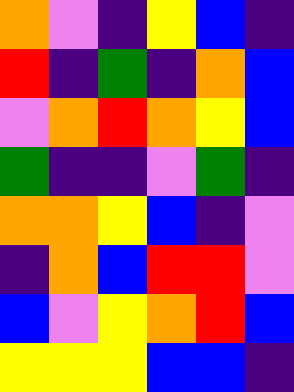[["orange", "violet", "indigo", "yellow", "blue", "indigo"], ["red", "indigo", "green", "indigo", "orange", "blue"], ["violet", "orange", "red", "orange", "yellow", "blue"], ["green", "indigo", "indigo", "violet", "green", "indigo"], ["orange", "orange", "yellow", "blue", "indigo", "violet"], ["indigo", "orange", "blue", "red", "red", "violet"], ["blue", "violet", "yellow", "orange", "red", "blue"], ["yellow", "yellow", "yellow", "blue", "blue", "indigo"]]